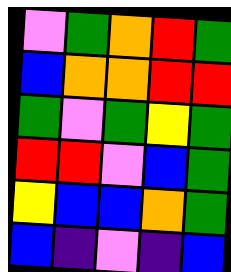[["violet", "green", "orange", "red", "green"], ["blue", "orange", "orange", "red", "red"], ["green", "violet", "green", "yellow", "green"], ["red", "red", "violet", "blue", "green"], ["yellow", "blue", "blue", "orange", "green"], ["blue", "indigo", "violet", "indigo", "blue"]]